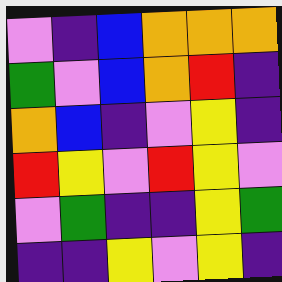[["violet", "indigo", "blue", "orange", "orange", "orange"], ["green", "violet", "blue", "orange", "red", "indigo"], ["orange", "blue", "indigo", "violet", "yellow", "indigo"], ["red", "yellow", "violet", "red", "yellow", "violet"], ["violet", "green", "indigo", "indigo", "yellow", "green"], ["indigo", "indigo", "yellow", "violet", "yellow", "indigo"]]